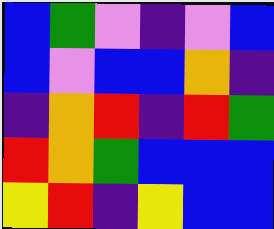[["blue", "green", "violet", "indigo", "violet", "blue"], ["blue", "violet", "blue", "blue", "orange", "indigo"], ["indigo", "orange", "red", "indigo", "red", "green"], ["red", "orange", "green", "blue", "blue", "blue"], ["yellow", "red", "indigo", "yellow", "blue", "blue"]]